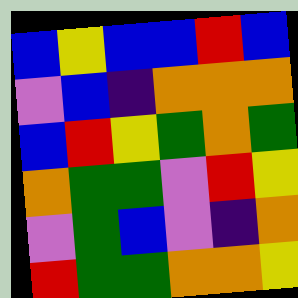[["blue", "yellow", "blue", "blue", "red", "blue"], ["violet", "blue", "indigo", "orange", "orange", "orange"], ["blue", "red", "yellow", "green", "orange", "green"], ["orange", "green", "green", "violet", "red", "yellow"], ["violet", "green", "blue", "violet", "indigo", "orange"], ["red", "green", "green", "orange", "orange", "yellow"]]